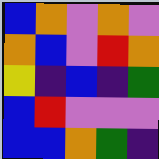[["blue", "orange", "violet", "orange", "violet"], ["orange", "blue", "violet", "red", "orange"], ["yellow", "indigo", "blue", "indigo", "green"], ["blue", "red", "violet", "violet", "violet"], ["blue", "blue", "orange", "green", "indigo"]]